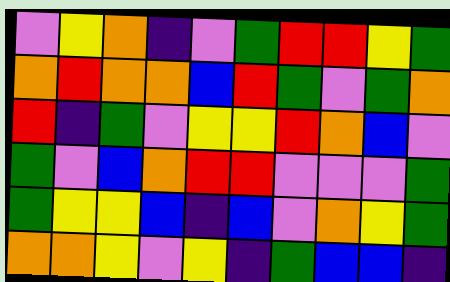[["violet", "yellow", "orange", "indigo", "violet", "green", "red", "red", "yellow", "green"], ["orange", "red", "orange", "orange", "blue", "red", "green", "violet", "green", "orange"], ["red", "indigo", "green", "violet", "yellow", "yellow", "red", "orange", "blue", "violet"], ["green", "violet", "blue", "orange", "red", "red", "violet", "violet", "violet", "green"], ["green", "yellow", "yellow", "blue", "indigo", "blue", "violet", "orange", "yellow", "green"], ["orange", "orange", "yellow", "violet", "yellow", "indigo", "green", "blue", "blue", "indigo"]]